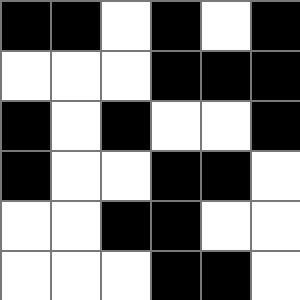[["black", "black", "white", "black", "white", "black"], ["white", "white", "white", "black", "black", "black"], ["black", "white", "black", "white", "white", "black"], ["black", "white", "white", "black", "black", "white"], ["white", "white", "black", "black", "white", "white"], ["white", "white", "white", "black", "black", "white"]]